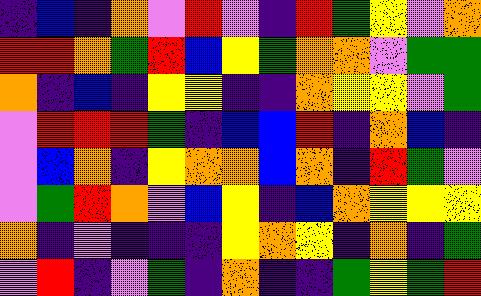[["indigo", "blue", "indigo", "orange", "violet", "red", "violet", "indigo", "red", "green", "yellow", "violet", "orange"], ["red", "red", "orange", "green", "red", "blue", "yellow", "green", "orange", "orange", "violet", "green", "green"], ["orange", "indigo", "blue", "indigo", "yellow", "yellow", "indigo", "indigo", "orange", "yellow", "yellow", "violet", "green"], ["violet", "red", "red", "red", "green", "indigo", "blue", "blue", "red", "indigo", "orange", "blue", "indigo"], ["violet", "blue", "orange", "indigo", "yellow", "orange", "orange", "blue", "orange", "indigo", "red", "green", "violet"], ["violet", "green", "red", "orange", "violet", "blue", "yellow", "indigo", "blue", "orange", "yellow", "yellow", "yellow"], ["orange", "indigo", "violet", "indigo", "indigo", "indigo", "yellow", "orange", "yellow", "indigo", "orange", "indigo", "green"], ["violet", "red", "indigo", "violet", "green", "indigo", "orange", "indigo", "indigo", "green", "yellow", "green", "red"]]